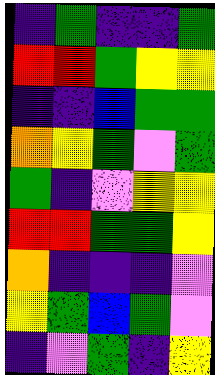[["indigo", "green", "indigo", "indigo", "green"], ["red", "red", "green", "yellow", "yellow"], ["indigo", "indigo", "blue", "green", "green"], ["orange", "yellow", "green", "violet", "green"], ["green", "indigo", "violet", "yellow", "yellow"], ["red", "red", "green", "green", "yellow"], ["orange", "indigo", "indigo", "indigo", "violet"], ["yellow", "green", "blue", "green", "violet"], ["indigo", "violet", "green", "indigo", "yellow"]]